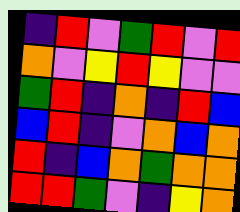[["indigo", "red", "violet", "green", "red", "violet", "red"], ["orange", "violet", "yellow", "red", "yellow", "violet", "violet"], ["green", "red", "indigo", "orange", "indigo", "red", "blue"], ["blue", "red", "indigo", "violet", "orange", "blue", "orange"], ["red", "indigo", "blue", "orange", "green", "orange", "orange"], ["red", "red", "green", "violet", "indigo", "yellow", "orange"]]